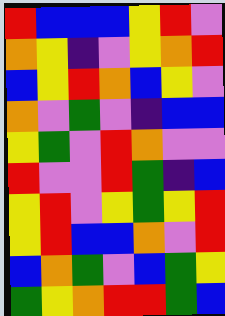[["red", "blue", "blue", "blue", "yellow", "red", "violet"], ["orange", "yellow", "indigo", "violet", "yellow", "orange", "red"], ["blue", "yellow", "red", "orange", "blue", "yellow", "violet"], ["orange", "violet", "green", "violet", "indigo", "blue", "blue"], ["yellow", "green", "violet", "red", "orange", "violet", "violet"], ["red", "violet", "violet", "red", "green", "indigo", "blue"], ["yellow", "red", "violet", "yellow", "green", "yellow", "red"], ["yellow", "red", "blue", "blue", "orange", "violet", "red"], ["blue", "orange", "green", "violet", "blue", "green", "yellow"], ["green", "yellow", "orange", "red", "red", "green", "blue"]]